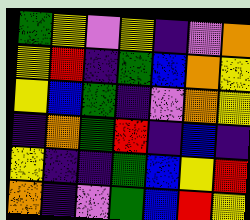[["green", "yellow", "violet", "yellow", "indigo", "violet", "orange"], ["yellow", "red", "indigo", "green", "blue", "orange", "yellow"], ["yellow", "blue", "green", "indigo", "violet", "orange", "yellow"], ["indigo", "orange", "green", "red", "indigo", "blue", "indigo"], ["yellow", "indigo", "indigo", "green", "blue", "yellow", "red"], ["orange", "indigo", "violet", "green", "blue", "red", "yellow"]]